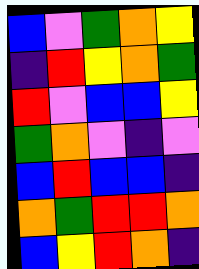[["blue", "violet", "green", "orange", "yellow"], ["indigo", "red", "yellow", "orange", "green"], ["red", "violet", "blue", "blue", "yellow"], ["green", "orange", "violet", "indigo", "violet"], ["blue", "red", "blue", "blue", "indigo"], ["orange", "green", "red", "red", "orange"], ["blue", "yellow", "red", "orange", "indigo"]]